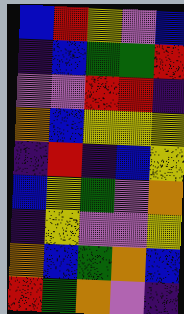[["blue", "red", "yellow", "violet", "blue"], ["indigo", "blue", "green", "green", "red"], ["violet", "violet", "red", "red", "indigo"], ["orange", "blue", "yellow", "yellow", "yellow"], ["indigo", "red", "indigo", "blue", "yellow"], ["blue", "yellow", "green", "violet", "orange"], ["indigo", "yellow", "violet", "violet", "yellow"], ["orange", "blue", "green", "orange", "blue"], ["red", "green", "orange", "violet", "indigo"]]